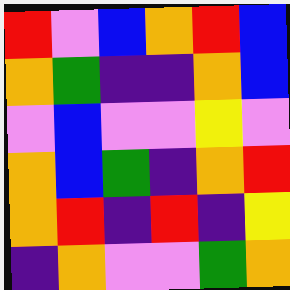[["red", "violet", "blue", "orange", "red", "blue"], ["orange", "green", "indigo", "indigo", "orange", "blue"], ["violet", "blue", "violet", "violet", "yellow", "violet"], ["orange", "blue", "green", "indigo", "orange", "red"], ["orange", "red", "indigo", "red", "indigo", "yellow"], ["indigo", "orange", "violet", "violet", "green", "orange"]]